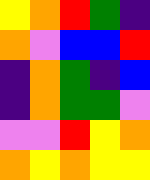[["yellow", "orange", "red", "green", "indigo"], ["orange", "violet", "blue", "blue", "red"], ["indigo", "orange", "green", "indigo", "blue"], ["indigo", "orange", "green", "green", "violet"], ["violet", "violet", "red", "yellow", "orange"], ["orange", "yellow", "orange", "yellow", "yellow"]]